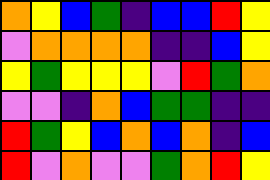[["orange", "yellow", "blue", "green", "indigo", "blue", "blue", "red", "yellow"], ["violet", "orange", "orange", "orange", "orange", "indigo", "indigo", "blue", "yellow"], ["yellow", "green", "yellow", "yellow", "yellow", "violet", "red", "green", "orange"], ["violet", "violet", "indigo", "orange", "blue", "green", "green", "indigo", "indigo"], ["red", "green", "yellow", "blue", "orange", "blue", "orange", "indigo", "blue"], ["red", "violet", "orange", "violet", "violet", "green", "orange", "red", "yellow"]]